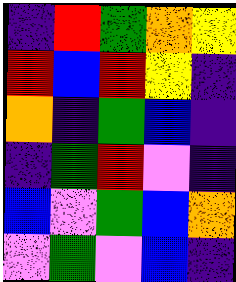[["indigo", "red", "green", "orange", "yellow"], ["red", "blue", "red", "yellow", "indigo"], ["orange", "indigo", "green", "blue", "indigo"], ["indigo", "green", "red", "violet", "indigo"], ["blue", "violet", "green", "blue", "orange"], ["violet", "green", "violet", "blue", "indigo"]]